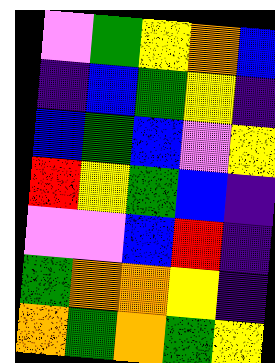[["violet", "green", "yellow", "orange", "blue"], ["indigo", "blue", "green", "yellow", "indigo"], ["blue", "green", "blue", "violet", "yellow"], ["red", "yellow", "green", "blue", "indigo"], ["violet", "violet", "blue", "red", "indigo"], ["green", "orange", "orange", "yellow", "indigo"], ["orange", "green", "orange", "green", "yellow"]]